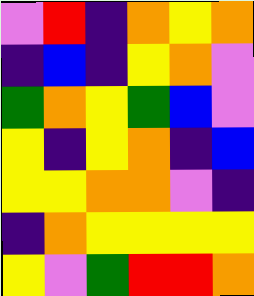[["violet", "red", "indigo", "orange", "yellow", "orange"], ["indigo", "blue", "indigo", "yellow", "orange", "violet"], ["green", "orange", "yellow", "green", "blue", "violet"], ["yellow", "indigo", "yellow", "orange", "indigo", "blue"], ["yellow", "yellow", "orange", "orange", "violet", "indigo"], ["indigo", "orange", "yellow", "yellow", "yellow", "yellow"], ["yellow", "violet", "green", "red", "red", "orange"]]